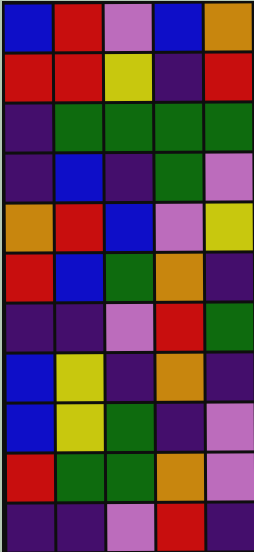[["blue", "red", "violet", "blue", "orange"], ["red", "red", "yellow", "indigo", "red"], ["indigo", "green", "green", "green", "green"], ["indigo", "blue", "indigo", "green", "violet"], ["orange", "red", "blue", "violet", "yellow"], ["red", "blue", "green", "orange", "indigo"], ["indigo", "indigo", "violet", "red", "green"], ["blue", "yellow", "indigo", "orange", "indigo"], ["blue", "yellow", "green", "indigo", "violet"], ["red", "green", "green", "orange", "violet"], ["indigo", "indigo", "violet", "red", "indigo"]]